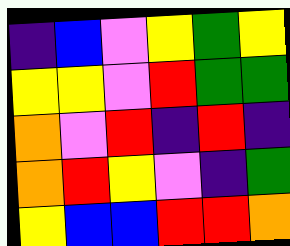[["indigo", "blue", "violet", "yellow", "green", "yellow"], ["yellow", "yellow", "violet", "red", "green", "green"], ["orange", "violet", "red", "indigo", "red", "indigo"], ["orange", "red", "yellow", "violet", "indigo", "green"], ["yellow", "blue", "blue", "red", "red", "orange"]]